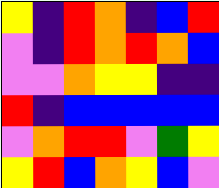[["yellow", "indigo", "red", "orange", "indigo", "blue", "red"], ["violet", "indigo", "red", "orange", "red", "orange", "blue"], ["violet", "violet", "orange", "yellow", "yellow", "indigo", "indigo"], ["red", "indigo", "blue", "blue", "blue", "blue", "blue"], ["violet", "orange", "red", "red", "violet", "green", "yellow"], ["yellow", "red", "blue", "orange", "yellow", "blue", "violet"]]